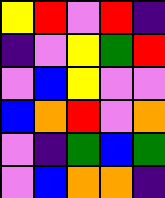[["yellow", "red", "violet", "red", "indigo"], ["indigo", "violet", "yellow", "green", "red"], ["violet", "blue", "yellow", "violet", "violet"], ["blue", "orange", "red", "violet", "orange"], ["violet", "indigo", "green", "blue", "green"], ["violet", "blue", "orange", "orange", "indigo"]]